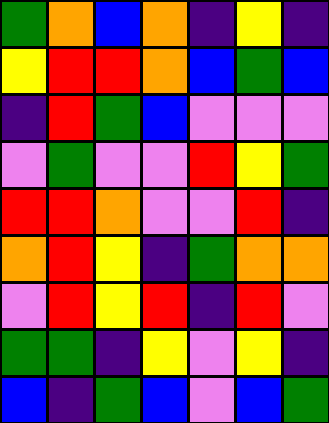[["green", "orange", "blue", "orange", "indigo", "yellow", "indigo"], ["yellow", "red", "red", "orange", "blue", "green", "blue"], ["indigo", "red", "green", "blue", "violet", "violet", "violet"], ["violet", "green", "violet", "violet", "red", "yellow", "green"], ["red", "red", "orange", "violet", "violet", "red", "indigo"], ["orange", "red", "yellow", "indigo", "green", "orange", "orange"], ["violet", "red", "yellow", "red", "indigo", "red", "violet"], ["green", "green", "indigo", "yellow", "violet", "yellow", "indigo"], ["blue", "indigo", "green", "blue", "violet", "blue", "green"]]